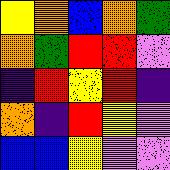[["yellow", "orange", "blue", "orange", "green"], ["orange", "green", "red", "red", "violet"], ["indigo", "red", "yellow", "red", "indigo"], ["orange", "indigo", "red", "yellow", "violet"], ["blue", "blue", "yellow", "violet", "violet"]]